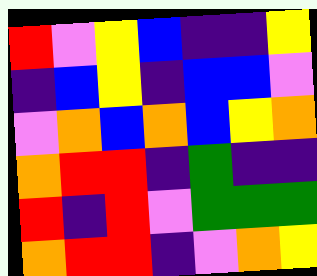[["red", "violet", "yellow", "blue", "indigo", "indigo", "yellow"], ["indigo", "blue", "yellow", "indigo", "blue", "blue", "violet"], ["violet", "orange", "blue", "orange", "blue", "yellow", "orange"], ["orange", "red", "red", "indigo", "green", "indigo", "indigo"], ["red", "indigo", "red", "violet", "green", "green", "green"], ["orange", "red", "red", "indigo", "violet", "orange", "yellow"]]